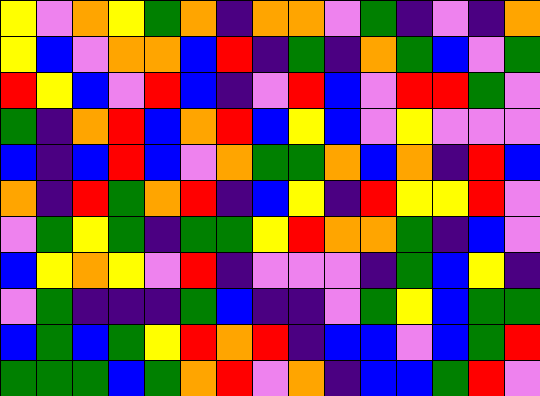[["yellow", "violet", "orange", "yellow", "green", "orange", "indigo", "orange", "orange", "violet", "green", "indigo", "violet", "indigo", "orange"], ["yellow", "blue", "violet", "orange", "orange", "blue", "red", "indigo", "green", "indigo", "orange", "green", "blue", "violet", "green"], ["red", "yellow", "blue", "violet", "red", "blue", "indigo", "violet", "red", "blue", "violet", "red", "red", "green", "violet"], ["green", "indigo", "orange", "red", "blue", "orange", "red", "blue", "yellow", "blue", "violet", "yellow", "violet", "violet", "violet"], ["blue", "indigo", "blue", "red", "blue", "violet", "orange", "green", "green", "orange", "blue", "orange", "indigo", "red", "blue"], ["orange", "indigo", "red", "green", "orange", "red", "indigo", "blue", "yellow", "indigo", "red", "yellow", "yellow", "red", "violet"], ["violet", "green", "yellow", "green", "indigo", "green", "green", "yellow", "red", "orange", "orange", "green", "indigo", "blue", "violet"], ["blue", "yellow", "orange", "yellow", "violet", "red", "indigo", "violet", "violet", "violet", "indigo", "green", "blue", "yellow", "indigo"], ["violet", "green", "indigo", "indigo", "indigo", "green", "blue", "indigo", "indigo", "violet", "green", "yellow", "blue", "green", "green"], ["blue", "green", "blue", "green", "yellow", "red", "orange", "red", "indigo", "blue", "blue", "violet", "blue", "green", "red"], ["green", "green", "green", "blue", "green", "orange", "red", "violet", "orange", "indigo", "blue", "blue", "green", "red", "violet"]]